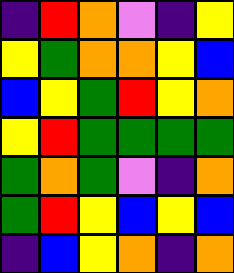[["indigo", "red", "orange", "violet", "indigo", "yellow"], ["yellow", "green", "orange", "orange", "yellow", "blue"], ["blue", "yellow", "green", "red", "yellow", "orange"], ["yellow", "red", "green", "green", "green", "green"], ["green", "orange", "green", "violet", "indigo", "orange"], ["green", "red", "yellow", "blue", "yellow", "blue"], ["indigo", "blue", "yellow", "orange", "indigo", "orange"]]